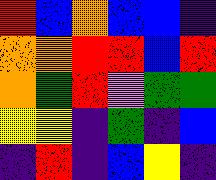[["red", "blue", "orange", "blue", "blue", "indigo"], ["orange", "orange", "red", "red", "blue", "red"], ["orange", "green", "red", "violet", "green", "green"], ["yellow", "yellow", "indigo", "green", "indigo", "blue"], ["indigo", "red", "indigo", "blue", "yellow", "indigo"]]